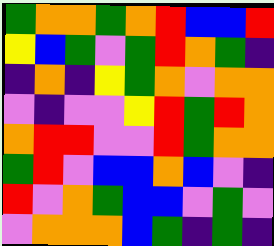[["green", "orange", "orange", "green", "orange", "red", "blue", "blue", "red"], ["yellow", "blue", "green", "violet", "green", "red", "orange", "green", "indigo"], ["indigo", "orange", "indigo", "yellow", "green", "orange", "violet", "orange", "orange"], ["violet", "indigo", "violet", "violet", "yellow", "red", "green", "red", "orange"], ["orange", "red", "red", "violet", "violet", "red", "green", "orange", "orange"], ["green", "red", "violet", "blue", "blue", "orange", "blue", "violet", "indigo"], ["red", "violet", "orange", "green", "blue", "blue", "violet", "green", "violet"], ["violet", "orange", "orange", "orange", "blue", "green", "indigo", "green", "indigo"]]